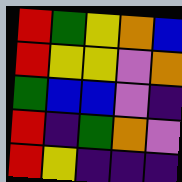[["red", "green", "yellow", "orange", "blue"], ["red", "yellow", "yellow", "violet", "orange"], ["green", "blue", "blue", "violet", "indigo"], ["red", "indigo", "green", "orange", "violet"], ["red", "yellow", "indigo", "indigo", "indigo"]]